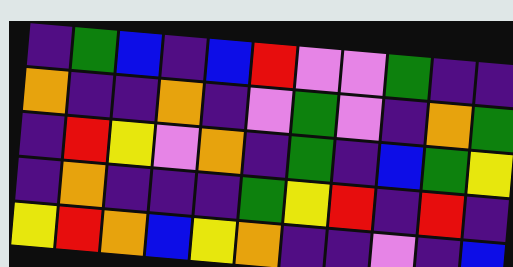[["indigo", "green", "blue", "indigo", "blue", "red", "violet", "violet", "green", "indigo", "indigo"], ["orange", "indigo", "indigo", "orange", "indigo", "violet", "green", "violet", "indigo", "orange", "green"], ["indigo", "red", "yellow", "violet", "orange", "indigo", "green", "indigo", "blue", "green", "yellow"], ["indigo", "orange", "indigo", "indigo", "indigo", "green", "yellow", "red", "indigo", "red", "indigo"], ["yellow", "red", "orange", "blue", "yellow", "orange", "indigo", "indigo", "violet", "indigo", "blue"]]